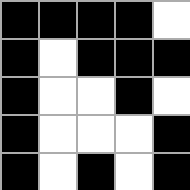[["black", "black", "black", "black", "white"], ["black", "white", "black", "black", "black"], ["black", "white", "white", "black", "white"], ["black", "white", "white", "white", "black"], ["black", "white", "black", "white", "black"]]